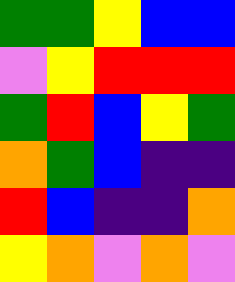[["green", "green", "yellow", "blue", "blue"], ["violet", "yellow", "red", "red", "red"], ["green", "red", "blue", "yellow", "green"], ["orange", "green", "blue", "indigo", "indigo"], ["red", "blue", "indigo", "indigo", "orange"], ["yellow", "orange", "violet", "orange", "violet"]]